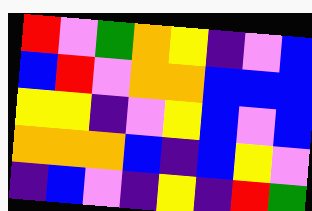[["red", "violet", "green", "orange", "yellow", "indigo", "violet", "blue"], ["blue", "red", "violet", "orange", "orange", "blue", "blue", "blue"], ["yellow", "yellow", "indigo", "violet", "yellow", "blue", "violet", "blue"], ["orange", "orange", "orange", "blue", "indigo", "blue", "yellow", "violet"], ["indigo", "blue", "violet", "indigo", "yellow", "indigo", "red", "green"]]